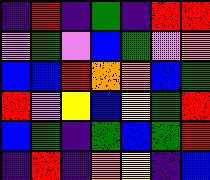[["indigo", "red", "indigo", "green", "indigo", "red", "red"], ["violet", "green", "violet", "blue", "green", "violet", "orange"], ["blue", "blue", "red", "orange", "orange", "blue", "green"], ["red", "violet", "yellow", "blue", "yellow", "green", "red"], ["blue", "green", "indigo", "green", "blue", "green", "red"], ["indigo", "red", "indigo", "orange", "yellow", "indigo", "blue"]]